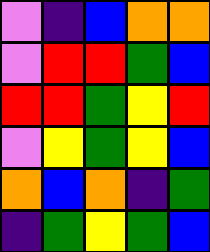[["violet", "indigo", "blue", "orange", "orange"], ["violet", "red", "red", "green", "blue"], ["red", "red", "green", "yellow", "red"], ["violet", "yellow", "green", "yellow", "blue"], ["orange", "blue", "orange", "indigo", "green"], ["indigo", "green", "yellow", "green", "blue"]]